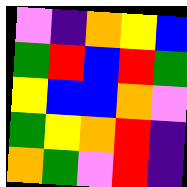[["violet", "indigo", "orange", "yellow", "blue"], ["green", "red", "blue", "red", "green"], ["yellow", "blue", "blue", "orange", "violet"], ["green", "yellow", "orange", "red", "indigo"], ["orange", "green", "violet", "red", "indigo"]]